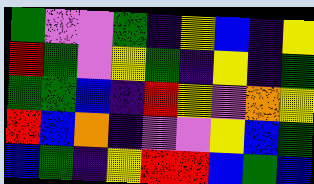[["green", "violet", "violet", "green", "indigo", "yellow", "blue", "indigo", "yellow"], ["red", "green", "violet", "yellow", "green", "indigo", "yellow", "indigo", "green"], ["green", "green", "blue", "indigo", "red", "yellow", "violet", "orange", "yellow"], ["red", "blue", "orange", "indigo", "violet", "violet", "yellow", "blue", "green"], ["blue", "green", "indigo", "yellow", "red", "red", "blue", "green", "blue"]]